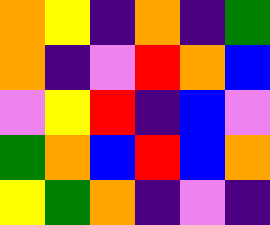[["orange", "yellow", "indigo", "orange", "indigo", "green"], ["orange", "indigo", "violet", "red", "orange", "blue"], ["violet", "yellow", "red", "indigo", "blue", "violet"], ["green", "orange", "blue", "red", "blue", "orange"], ["yellow", "green", "orange", "indigo", "violet", "indigo"]]